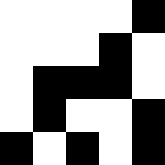[["white", "white", "white", "white", "black"], ["white", "white", "white", "black", "white"], ["white", "black", "black", "black", "white"], ["white", "black", "white", "white", "black"], ["black", "white", "black", "white", "black"]]